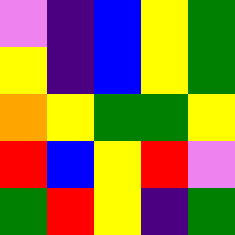[["violet", "indigo", "blue", "yellow", "green"], ["yellow", "indigo", "blue", "yellow", "green"], ["orange", "yellow", "green", "green", "yellow"], ["red", "blue", "yellow", "red", "violet"], ["green", "red", "yellow", "indigo", "green"]]